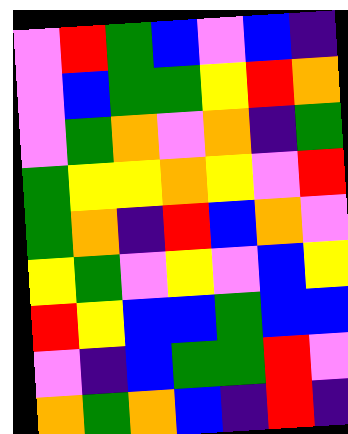[["violet", "red", "green", "blue", "violet", "blue", "indigo"], ["violet", "blue", "green", "green", "yellow", "red", "orange"], ["violet", "green", "orange", "violet", "orange", "indigo", "green"], ["green", "yellow", "yellow", "orange", "yellow", "violet", "red"], ["green", "orange", "indigo", "red", "blue", "orange", "violet"], ["yellow", "green", "violet", "yellow", "violet", "blue", "yellow"], ["red", "yellow", "blue", "blue", "green", "blue", "blue"], ["violet", "indigo", "blue", "green", "green", "red", "violet"], ["orange", "green", "orange", "blue", "indigo", "red", "indigo"]]